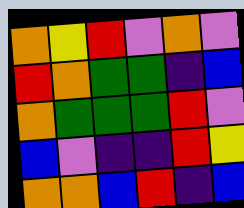[["orange", "yellow", "red", "violet", "orange", "violet"], ["red", "orange", "green", "green", "indigo", "blue"], ["orange", "green", "green", "green", "red", "violet"], ["blue", "violet", "indigo", "indigo", "red", "yellow"], ["orange", "orange", "blue", "red", "indigo", "blue"]]